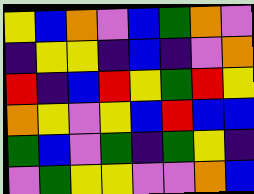[["yellow", "blue", "orange", "violet", "blue", "green", "orange", "violet"], ["indigo", "yellow", "yellow", "indigo", "blue", "indigo", "violet", "orange"], ["red", "indigo", "blue", "red", "yellow", "green", "red", "yellow"], ["orange", "yellow", "violet", "yellow", "blue", "red", "blue", "blue"], ["green", "blue", "violet", "green", "indigo", "green", "yellow", "indigo"], ["violet", "green", "yellow", "yellow", "violet", "violet", "orange", "blue"]]